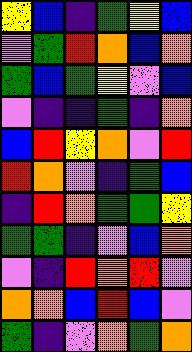[["yellow", "blue", "indigo", "green", "yellow", "blue"], ["violet", "green", "red", "orange", "blue", "orange"], ["green", "blue", "green", "yellow", "violet", "blue"], ["violet", "indigo", "indigo", "green", "indigo", "orange"], ["blue", "red", "yellow", "orange", "violet", "red"], ["red", "orange", "violet", "indigo", "green", "blue"], ["indigo", "red", "orange", "green", "green", "yellow"], ["green", "green", "indigo", "violet", "blue", "orange"], ["violet", "indigo", "red", "orange", "red", "violet"], ["orange", "orange", "blue", "red", "blue", "violet"], ["green", "indigo", "violet", "orange", "green", "orange"]]